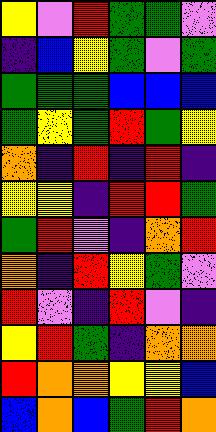[["yellow", "violet", "red", "green", "green", "violet"], ["indigo", "blue", "yellow", "green", "violet", "green"], ["green", "green", "green", "blue", "blue", "blue"], ["green", "yellow", "green", "red", "green", "yellow"], ["orange", "indigo", "red", "indigo", "red", "indigo"], ["yellow", "yellow", "indigo", "red", "red", "green"], ["green", "red", "violet", "indigo", "orange", "red"], ["orange", "indigo", "red", "yellow", "green", "violet"], ["red", "violet", "indigo", "red", "violet", "indigo"], ["yellow", "red", "green", "indigo", "orange", "orange"], ["red", "orange", "orange", "yellow", "yellow", "blue"], ["blue", "orange", "blue", "green", "red", "orange"]]